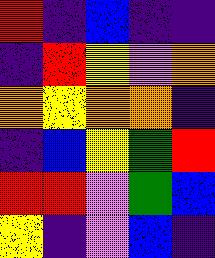[["red", "indigo", "blue", "indigo", "indigo"], ["indigo", "red", "yellow", "violet", "orange"], ["orange", "yellow", "orange", "orange", "indigo"], ["indigo", "blue", "yellow", "green", "red"], ["red", "red", "violet", "green", "blue"], ["yellow", "indigo", "violet", "blue", "indigo"]]